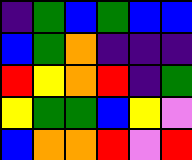[["indigo", "green", "blue", "green", "blue", "blue"], ["blue", "green", "orange", "indigo", "indigo", "indigo"], ["red", "yellow", "orange", "red", "indigo", "green"], ["yellow", "green", "green", "blue", "yellow", "violet"], ["blue", "orange", "orange", "red", "violet", "red"]]